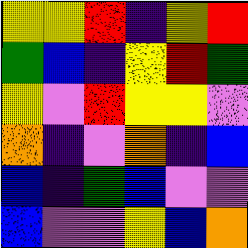[["yellow", "yellow", "red", "indigo", "yellow", "red"], ["green", "blue", "indigo", "yellow", "red", "green"], ["yellow", "violet", "red", "yellow", "yellow", "violet"], ["orange", "indigo", "violet", "orange", "indigo", "blue"], ["blue", "indigo", "green", "blue", "violet", "violet"], ["blue", "violet", "violet", "yellow", "blue", "orange"]]